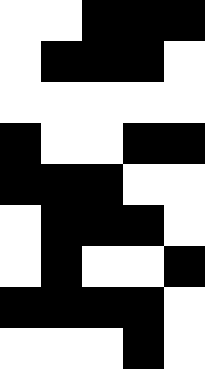[["white", "white", "black", "black", "black"], ["white", "black", "black", "black", "white"], ["white", "white", "white", "white", "white"], ["black", "white", "white", "black", "black"], ["black", "black", "black", "white", "white"], ["white", "black", "black", "black", "white"], ["white", "black", "white", "white", "black"], ["black", "black", "black", "black", "white"], ["white", "white", "white", "black", "white"]]